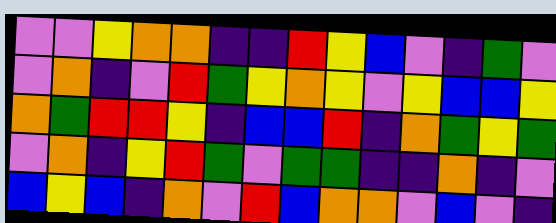[["violet", "violet", "yellow", "orange", "orange", "indigo", "indigo", "red", "yellow", "blue", "violet", "indigo", "green", "violet"], ["violet", "orange", "indigo", "violet", "red", "green", "yellow", "orange", "yellow", "violet", "yellow", "blue", "blue", "yellow"], ["orange", "green", "red", "red", "yellow", "indigo", "blue", "blue", "red", "indigo", "orange", "green", "yellow", "green"], ["violet", "orange", "indigo", "yellow", "red", "green", "violet", "green", "green", "indigo", "indigo", "orange", "indigo", "violet"], ["blue", "yellow", "blue", "indigo", "orange", "violet", "red", "blue", "orange", "orange", "violet", "blue", "violet", "indigo"]]